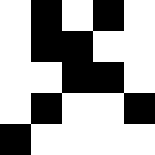[["white", "black", "white", "black", "white"], ["white", "black", "black", "white", "white"], ["white", "white", "black", "black", "white"], ["white", "black", "white", "white", "black"], ["black", "white", "white", "white", "white"]]